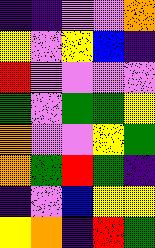[["indigo", "indigo", "violet", "violet", "orange"], ["yellow", "violet", "yellow", "blue", "indigo"], ["red", "violet", "violet", "violet", "violet"], ["green", "violet", "green", "green", "yellow"], ["orange", "violet", "violet", "yellow", "green"], ["orange", "green", "red", "green", "indigo"], ["indigo", "violet", "blue", "yellow", "yellow"], ["yellow", "orange", "indigo", "red", "green"]]